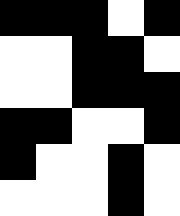[["black", "black", "black", "white", "black"], ["white", "white", "black", "black", "white"], ["white", "white", "black", "black", "black"], ["black", "black", "white", "white", "black"], ["black", "white", "white", "black", "white"], ["white", "white", "white", "black", "white"]]